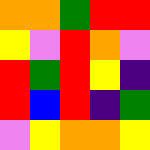[["orange", "orange", "green", "red", "red"], ["yellow", "violet", "red", "orange", "violet"], ["red", "green", "red", "yellow", "indigo"], ["red", "blue", "red", "indigo", "green"], ["violet", "yellow", "orange", "orange", "yellow"]]